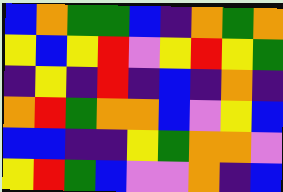[["blue", "orange", "green", "green", "blue", "indigo", "orange", "green", "orange"], ["yellow", "blue", "yellow", "red", "violet", "yellow", "red", "yellow", "green"], ["indigo", "yellow", "indigo", "red", "indigo", "blue", "indigo", "orange", "indigo"], ["orange", "red", "green", "orange", "orange", "blue", "violet", "yellow", "blue"], ["blue", "blue", "indigo", "indigo", "yellow", "green", "orange", "orange", "violet"], ["yellow", "red", "green", "blue", "violet", "violet", "orange", "indigo", "blue"]]